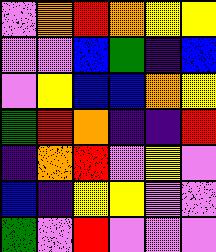[["violet", "orange", "red", "orange", "yellow", "yellow"], ["violet", "violet", "blue", "green", "indigo", "blue"], ["violet", "yellow", "blue", "blue", "orange", "yellow"], ["green", "red", "orange", "indigo", "indigo", "red"], ["indigo", "orange", "red", "violet", "yellow", "violet"], ["blue", "indigo", "yellow", "yellow", "violet", "violet"], ["green", "violet", "red", "violet", "violet", "violet"]]